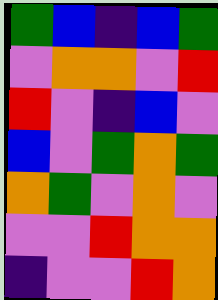[["green", "blue", "indigo", "blue", "green"], ["violet", "orange", "orange", "violet", "red"], ["red", "violet", "indigo", "blue", "violet"], ["blue", "violet", "green", "orange", "green"], ["orange", "green", "violet", "orange", "violet"], ["violet", "violet", "red", "orange", "orange"], ["indigo", "violet", "violet", "red", "orange"]]